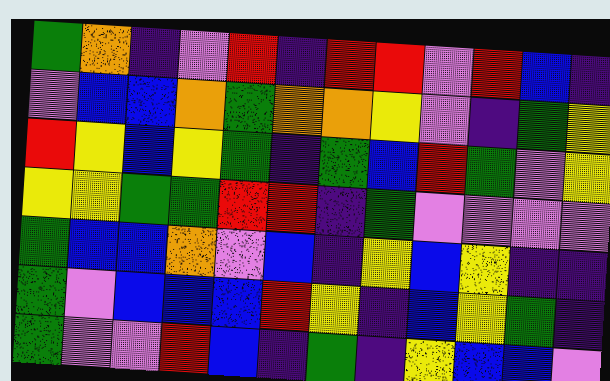[["green", "orange", "indigo", "violet", "red", "indigo", "red", "red", "violet", "red", "blue", "indigo"], ["violet", "blue", "blue", "orange", "green", "orange", "orange", "yellow", "violet", "indigo", "green", "yellow"], ["red", "yellow", "blue", "yellow", "green", "indigo", "green", "blue", "red", "green", "violet", "yellow"], ["yellow", "yellow", "green", "green", "red", "red", "indigo", "green", "violet", "violet", "violet", "violet"], ["green", "blue", "blue", "orange", "violet", "blue", "indigo", "yellow", "blue", "yellow", "indigo", "indigo"], ["green", "violet", "blue", "blue", "blue", "red", "yellow", "indigo", "blue", "yellow", "green", "indigo"], ["green", "violet", "violet", "red", "blue", "indigo", "green", "indigo", "yellow", "blue", "blue", "violet"]]